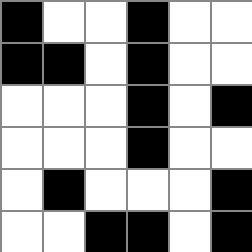[["black", "white", "white", "black", "white", "white"], ["black", "black", "white", "black", "white", "white"], ["white", "white", "white", "black", "white", "black"], ["white", "white", "white", "black", "white", "white"], ["white", "black", "white", "white", "white", "black"], ["white", "white", "black", "black", "white", "black"]]